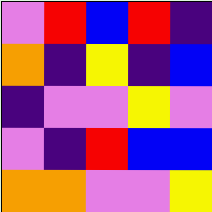[["violet", "red", "blue", "red", "indigo"], ["orange", "indigo", "yellow", "indigo", "blue"], ["indigo", "violet", "violet", "yellow", "violet"], ["violet", "indigo", "red", "blue", "blue"], ["orange", "orange", "violet", "violet", "yellow"]]